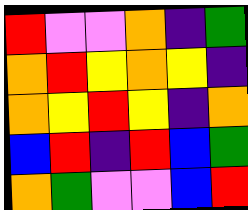[["red", "violet", "violet", "orange", "indigo", "green"], ["orange", "red", "yellow", "orange", "yellow", "indigo"], ["orange", "yellow", "red", "yellow", "indigo", "orange"], ["blue", "red", "indigo", "red", "blue", "green"], ["orange", "green", "violet", "violet", "blue", "red"]]